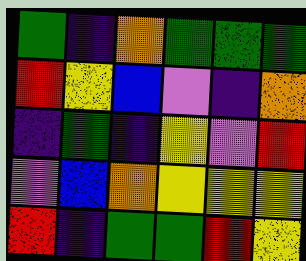[["green", "indigo", "orange", "green", "green", "green"], ["red", "yellow", "blue", "violet", "indigo", "orange"], ["indigo", "green", "indigo", "yellow", "violet", "red"], ["violet", "blue", "orange", "yellow", "yellow", "yellow"], ["red", "indigo", "green", "green", "red", "yellow"]]